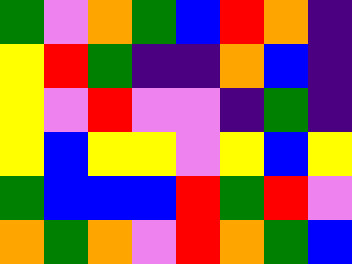[["green", "violet", "orange", "green", "blue", "red", "orange", "indigo"], ["yellow", "red", "green", "indigo", "indigo", "orange", "blue", "indigo"], ["yellow", "violet", "red", "violet", "violet", "indigo", "green", "indigo"], ["yellow", "blue", "yellow", "yellow", "violet", "yellow", "blue", "yellow"], ["green", "blue", "blue", "blue", "red", "green", "red", "violet"], ["orange", "green", "orange", "violet", "red", "orange", "green", "blue"]]